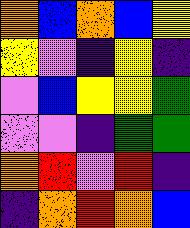[["orange", "blue", "orange", "blue", "yellow"], ["yellow", "violet", "indigo", "yellow", "indigo"], ["violet", "blue", "yellow", "yellow", "green"], ["violet", "violet", "indigo", "green", "green"], ["orange", "red", "violet", "red", "indigo"], ["indigo", "orange", "red", "orange", "blue"]]